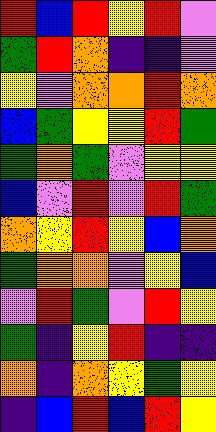[["red", "blue", "red", "yellow", "red", "violet"], ["green", "red", "orange", "indigo", "indigo", "violet"], ["yellow", "violet", "orange", "orange", "red", "orange"], ["blue", "green", "yellow", "yellow", "red", "green"], ["green", "orange", "green", "violet", "yellow", "yellow"], ["blue", "violet", "red", "violet", "red", "green"], ["orange", "yellow", "red", "yellow", "blue", "orange"], ["green", "orange", "orange", "violet", "yellow", "blue"], ["violet", "red", "green", "violet", "red", "yellow"], ["green", "indigo", "yellow", "red", "indigo", "indigo"], ["orange", "indigo", "orange", "yellow", "green", "yellow"], ["indigo", "blue", "red", "blue", "red", "yellow"]]